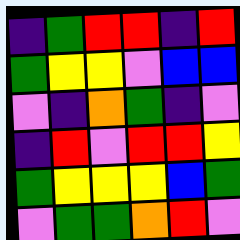[["indigo", "green", "red", "red", "indigo", "red"], ["green", "yellow", "yellow", "violet", "blue", "blue"], ["violet", "indigo", "orange", "green", "indigo", "violet"], ["indigo", "red", "violet", "red", "red", "yellow"], ["green", "yellow", "yellow", "yellow", "blue", "green"], ["violet", "green", "green", "orange", "red", "violet"]]